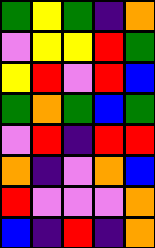[["green", "yellow", "green", "indigo", "orange"], ["violet", "yellow", "yellow", "red", "green"], ["yellow", "red", "violet", "red", "blue"], ["green", "orange", "green", "blue", "green"], ["violet", "red", "indigo", "red", "red"], ["orange", "indigo", "violet", "orange", "blue"], ["red", "violet", "violet", "violet", "orange"], ["blue", "indigo", "red", "indigo", "orange"]]